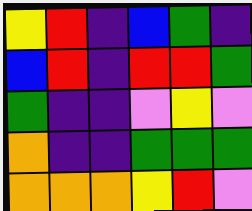[["yellow", "red", "indigo", "blue", "green", "indigo"], ["blue", "red", "indigo", "red", "red", "green"], ["green", "indigo", "indigo", "violet", "yellow", "violet"], ["orange", "indigo", "indigo", "green", "green", "green"], ["orange", "orange", "orange", "yellow", "red", "violet"]]